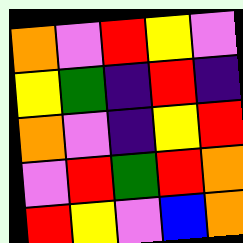[["orange", "violet", "red", "yellow", "violet"], ["yellow", "green", "indigo", "red", "indigo"], ["orange", "violet", "indigo", "yellow", "red"], ["violet", "red", "green", "red", "orange"], ["red", "yellow", "violet", "blue", "orange"]]